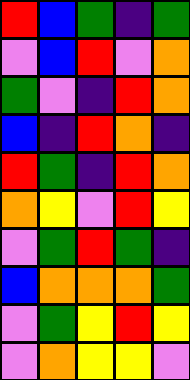[["red", "blue", "green", "indigo", "green"], ["violet", "blue", "red", "violet", "orange"], ["green", "violet", "indigo", "red", "orange"], ["blue", "indigo", "red", "orange", "indigo"], ["red", "green", "indigo", "red", "orange"], ["orange", "yellow", "violet", "red", "yellow"], ["violet", "green", "red", "green", "indigo"], ["blue", "orange", "orange", "orange", "green"], ["violet", "green", "yellow", "red", "yellow"], ["violet", "orange", "yellow", "yellow", "violet"]]